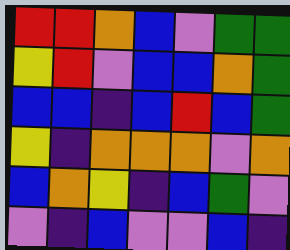[["red", "red", "orange", "blue", "violet", "green", "green"], ["yellow", "red", "violet", "blue", "blue", "orange", "green"], ["blue", "blue", "indigo", "blue", "red", "blue", "green"], ["yellow", "indigo", "orange", "orange", "orange", "violet", "orange"], ["blue", "orange", "yellow", "indigo", "blue", "green", "violet"], ["violet", "indigo", "blue", "violet", "violet", "blue", "indigo"]]